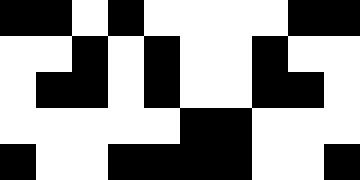[["black", "black", "white", "black", "white", "white", "white", "white", "black", "black"], ["white", "white", "black", "white", "black", "white", "white", "black", "white", "white"], ["white", "black", "black", "white", "black", "white", "white", "black", "black", "white"], ["white", "white", "white", "white", "white", "black", "black", "white", "white", "white"], ["black", "white", "white", "black", "black", "black", "black", "white", "white", "black"]]